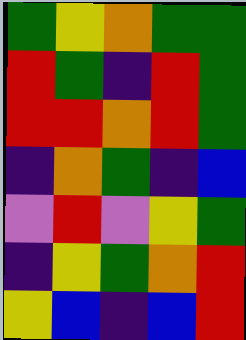[["green", "yellow", "orange", "green", "green"], ["red", "green", "indigo", "red", "green"], ["red", "red", "orange", "red", "green"], ["indigo", "orange", "green", "indigo", "blue"], ["violet", "red", "violet", "yellow", "green"], ["indigo", "yellow", "green", "orange", "red"], ["yellow", "blue", "indigo", "blue", "red"]]